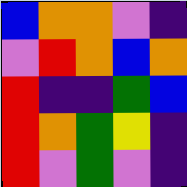[["blue", "orange", "orange", "violet", "indigo"], ["violet", "red", "orange", "blue", "orange"], ["red", "indigo", "indigo", "green", "blue"], ["red", "orange", "green", "yellow", "indigo"], ["red", "violet", "green", "violet", "indigo"]]